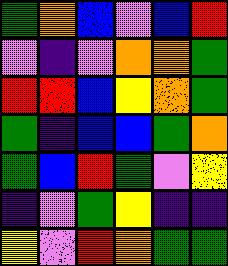[["green", "orange", "blue", "violet", "blue", "red"], ["violet", "indigo", "violet", "orange", "orange", "green"], ["red", "red", "blue", "yellow", "orange", "green"], ["green", "indigo", "blue", "blue", "green", "orange"], ["green", "blue", "red", "green", "violet", "yellow"], ["indigo", "violet", "green", "yellow", "indigo", "indigo"], ["yellow", "violet", "red", "orange", "green", "green"]]